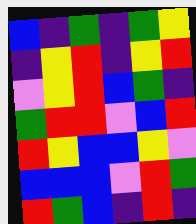[["blue", "indigo", "green", "indigo", "green", "yellow"], ["indigo", "yellow", "red", "indigo", "yellow", "red"], ["violet", "yellow", "red", "blue", "green", "indigo"], ["green", "red", "red", "violet", "blue", "red"], ["red", "yellow", "blue", "blue", "yellow", "violet"], ["blue", "blue", "blue", "violet", "red", "green"], ["red", "green", "blue", "indigo", "red", "indigo"]]